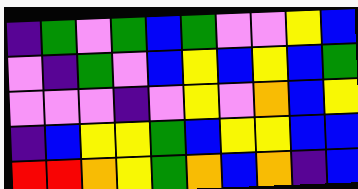[["indigo", "green", "violet", "green", "blue", "green", "violet", "violet", "yellow", "blue"], ["violet", "indigo", "green", "violet", "blue", "yellow", "blue", "yellow", "blue", "green"], ["violet", "violet", "violet", "indigo", "violet", "yellow", "violet", "orange", "blue", "yellow"], ["indigo", "blue", "yellow", "yellow", "green", "blue", "yellow", "yellow", "blue", "blue"], ["red", "red", "orange", "yellow", "green", "orange", "blue", "orange", "indigo", "blue"]]